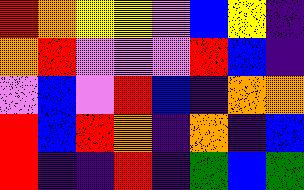[["red", "orange", "yellow", "yellow", "violet", "blue", "yellow", "indigo"], ["orange", "red", "violet", "violet", "violet", "red", "blue", "indigo"], ["violet", "blue", "violet", "red", "blue", "indigo", "orange", "orange"], ["red", "blue", "red", "orange", "indigo", "orange", "indigo", "blue"], ["red", "indigo", "indigo", "red", "indigo", "green", "blue", "green"]]